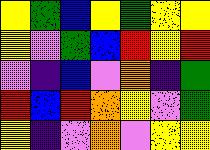[["yellow", "green", "blue", "yellow", "green", "yellow", "yellow"], ["yellow", "violet", "green", "blue", "red", "yellow", "red"], ["violet", "indigo", "blue", "violet", "orange", "indigo", "green"], ["red", "blue", "red", "orange", "yellow", "violet", "green"], ["yellow", "indigo", "violet", "orange", "violet", "yellow", "yellow"]]